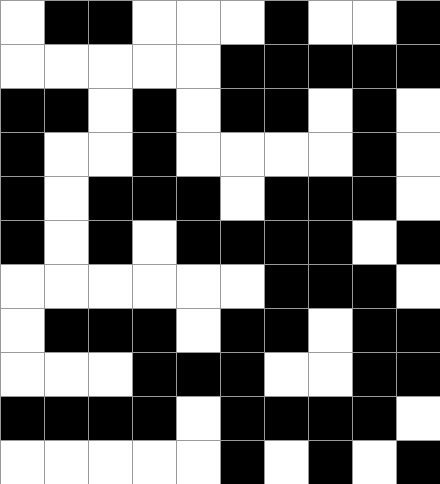[["white", "black", "black", "white", "white", "white", "black", "white", "white", "black"], ["white", "white", "white", "white", "white", "black", "black", "black", "black", "black"], ["black", "black", "white", "black", "white", "black", "black", "white", "black", "white"], ["black", "white", "white", "black", "white", "white", "white", "white", "black", "white"], ["black", "white", "black", "black", "black", "white", "black", "black", "black", "white"], ["black", "white", "black", "white", "black", "black", "black", "black", "white", "black"], ["white", "white", "white", "white", "white", "white", "black", "black", "black", "white"], ["white", "black", "black", "black", "white", "black", "black", "white", "black", "black"], ["white", "white", "white", "black", "black", "black", "white", "white", "black", "black"], ["black", "black", "black", "black", "white", "black", "black", "black", "black", "white"], ["white", "white", "white", "white", "white", "black", "white", "black", "white", "black"]]